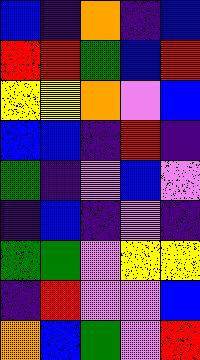[["blue", "indigo", "orange", "indigo", "blue"], ["red", "red", "green", "blue", "red"], ["yellow", "yellow", "orange", "violet", "blue"], ["blue", "blue", "indigo", "red", "indigo"], ["green", "indigo", "violet", "blue", "violet"], ["indigo", "blue", "indigo", "violet", "indigo"], ["green", "green", "violet", "yellow", "yellow"], ["indigo", "red", "violet", "violet", "blue"], ["orange", "blue", "green", "violet", "red"]]